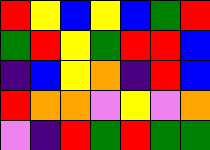[["red", "yellow", "blue", "yellow", "blue", "green", "red"], ["green", "red", "yellow", "green", "red", "red", "blue"], ["indigo", "blue", "yellow", "orange", "indigo", "red", "blue"], ["red", "orange", "orange", "violet", "yellow", "violet", "orange"], ["violet", "indigo", "red", "green", "red", "green", "green"]]